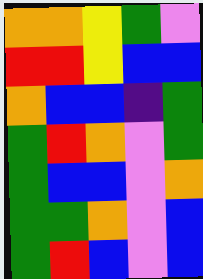[["orange", "orange", "yellow", "green", "violet"], ["red", "red", "yellow", "blue", "blue"], ["orange", "blue", "blue", "indigo", "green"], ["green", "red", "orange", "violet", "green"], ["green", "blue", "blue", "violet", "orange"], ["green", "green", "orange", "violet", "blue"], ["green", "red", "blue", "violet", "blue"]]